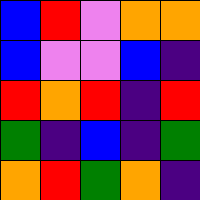[["blue", "red", "violet", "orange", "orange"], ["blue", "violet", "violet", "blue", "indigo"], ["red", "orange", "red", "indigo", "red"], ["green", "indigo", "blue", "indigo", "green"], ["orange", "red", "green", "orange", "indigo"]]